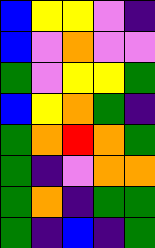[["blue", "yellow", "yellow", "violet", "indigo"], ["blue", "violet", "orange", "violet", "violet"], ["green", "violet", "yellow", "yellow", "green"], ["blue", "yellow", "orange", "green", "indigo"], ["green", "orange", "red", "orange", "green"], ["green", "indigo", "violet", "orange", "orange"], ["green", "orange", "indigo", "green", "green"], ["green", "indigo", "blue", "indigo", "green"]]